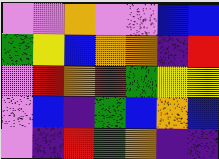[["violet", "violet", "orange", "violet", "violet", "blue", "blue"], ["green", "yellow", "blue", "orange", "orange", "indigo", "red"], ["violet", "red", "orange", "red", "green", "yellow", "yellow"], ["violet", "blue", "indigo", "green", "blue", "orange", "blue"], ["violet", "indigo", "red", "green", "orange", "indigo", "indigo"]]